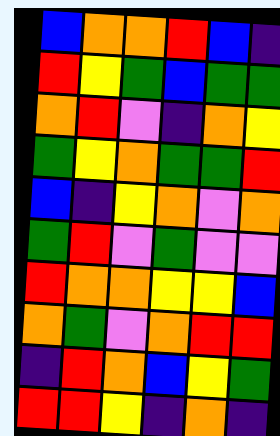[["blue", "orange", "orange", "red", "blue", "indigo"], ["red", "yellow", "green", "blue", "green", "green"], ["orange", "red", "violet", "indigo", "orange", "yellow"], ["green", "yellow", "orange", "green", "green", "red"], ["blue", "indigo", "yellow", "orange", "violet", "orange"], ["green", "red", "violet", "green", "violet", "violet"], ["red", "orange", "orange", "yellow", "yellow", "blue"], ["orange", "green", "violet", "orange", "red", "red"], ["indigo", "red", "orange", "blue", "yellow", "green"], ["red", "red", "yellow", "indigo", "orange", "indigo"]]